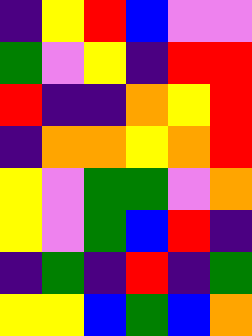[["indigo", "yellow", "red", "blue", "violet", "violet"], ["green", "violet", "yellow", "indigo", "red", "red"], ["red", "indigo", "indigo", "orange", "yellow", "red"], ["indigo", "orange", "orange", "yellow", "orange", "red"], ["yellow", "violet", "green", "green", "violet", "orange"], ["yellow", "violet", "green", "blue", "red", "indigo"], ["indigo", "green", "indigo", "red", "indigo", "green"], ["yellow", "yellow", "blue", "green", "blue", "orange"]]